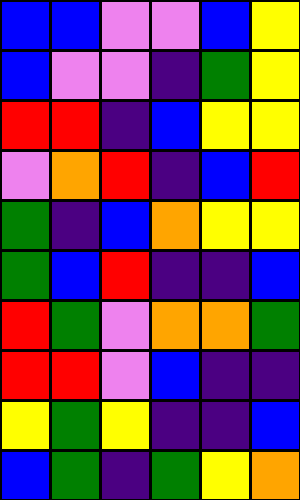[["blue", "blue", "violet", "violet", "blue", "yellow"], ["blue", "violet", "violet", "indigo", "green", "yellow"], ["red", "red", "indigo", "blue", "yellow", "yellow"], ["violet", "orange", "red", "indigo", "blue", "red"], ["green", "indigo", "blue", "orange", "yellow", "yellow"], ["green", "blue", "red", "indigo", "indigo", "blue"], ["red", "green", "violet", "orange", "orange", "green"], ["red", "red", "violet", "blue", "indigo", "indigo"], ["yellow", "green", "yellow", "indigo", "indigo", "blue"], ["blue", "green", "indigo", "green", "yellow", "orange"]]